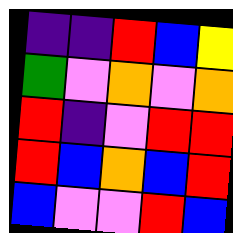[["indigo", "indigo", "red", "blue", "yellow"], ["green", "violet", "orange", "violet", "orange"], ["red", "indigo", "violet", "red", "red"], ["red", "blue", "orange", "blue", "red"], ["blue", "violet", "violet", "red", "blue"]]